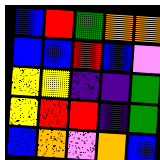[["blue", "red", "green", "orange", "orange"], ["blue", "blue", "red", "blue", "violet"], ["yellow", "yellow", "indigo", "indigo", "green"], ["yellow", "red", "red", "indigo", "green"], ["blue", "orange", "violet", "orange", "blue"]]